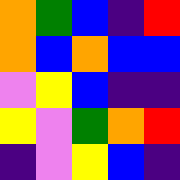[["orange", "green", "blue", "indigo", "red"], ["orange", "blue", "orange", "blue", "blue"], ["violet", "yellow", "blue", "indigo", "indigo"], ["yellow", "violet", "green", "orange", "red"], ["indigo", "violet", "yellow", "blue", "indigo"]]